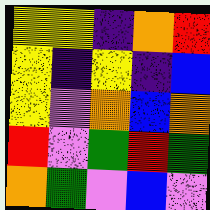[["yellow", "yellow", "indigo", "orange", "red"], ["yellow", "indigo", "yellow", "indigo", "blue"], ["yellow", "violet", "orange", "blue", "orange"], ["red", "violet", "green", "red", "green"], ["orange", "green", "violet", "blue", "violet"]]